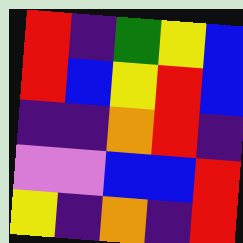[["red", "indigo", "green", "yellow", "blue"], ["red", "blue", "yellow", "red", "blue"], ["indigo", "indigo", "orange", "red", "indigo"], ["violet", "violet", "blue", "blue", "red"], ["yellow", "indigo", "orange", "indigo", "red"]]